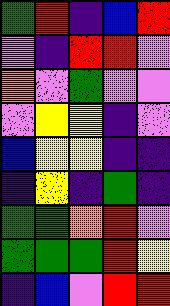[["green", "red", "indigo", "blue", "red"], ["violet", "indigo", "red", "red", "violet"], ["orange", "violet", "green", "violet", "violet"], ["violet", "yellow", "yellow", "indigo", "violet"], ["blue", "yellow", "yellow", "indigo", "indigo"], ["indigo", "yellow", "indigo", "green", "indigo"], ["green", "green", "orange", "red", "violet"], ["green", "green", "green", "red", "yellow"], ["indigo", "blue", "violet", "red", "red"]]